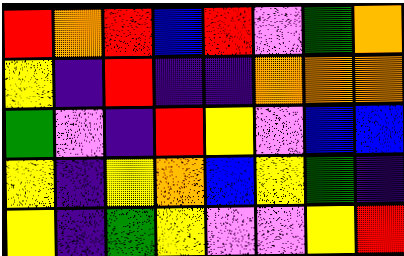[["red", "orange", "red", "blue", "red", "violet", "green", "orange"], ["yellow", "indigo", "red", "indigo", "indigo", "orange", "orange", "orange"], ["green", "violet", "indigo", "red", "yellow", "violet", "blue", "blue"], ["yellow", "indigo", "yellow", "orange", "blue", "yellow", "green", "indigo"], ["yellow", "indigo", "green", "yellow", "violet", "violet", "yellow", "red"]]